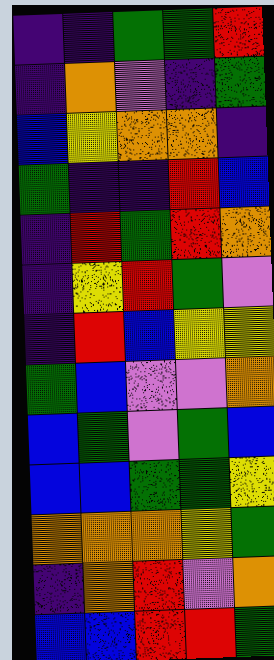[["indigo", "indigo", "green", "green", "red"], ["indigo", "orange", "violet", "indigo", "green"], ["blue", "yellow", "orange", "orange", "indigo"], ["green", "indigo", "indigo", "red", "blue"], ["indigo", "red", "green", "red", "orange"], ["indigo", "yellow", "red", "green", "violet"], ["indigo", "red", "blue", "yellow", "yellow"], ["green", "blue", "violet", "violet", "orange"], ["blue", "green", "violet", "green", "blue"], ["blue", "blue", "green", "green", "yellow"], ["orange", "orange", "orange", "yellow", "green"], ["indigo", "orange", "red", "violet", "orange"], ["blue", "blue", "red", "red", "green"]]